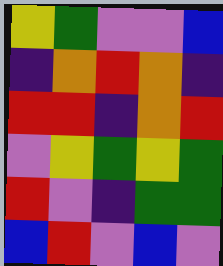[["yellow", "green", "violet", "violet", "blue"], ["indigo", "orange", "red", "orange", "indigo"], ["red", "red", "indigo", "orange", "red"], ["violet", "yellow", "green", "yellow", "green"], ["red", "violet", "indigo", "green", "green"], ["blue", "red", "violet", "blue", "violet"]]